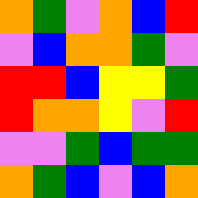[["orange", "green", "violet", "orange", "blue", "red"], ["violet", "blue", "orange", "orange", "green", "violet"], ["red", "red", "blue", "yellow", "yellow", "green"], ["red", "orange", "orange", "yellow", "violet", "red"], ["violet", "violet", "green", "blue", "green", "green"], ["orange", "green", "blue", "violet", "blue", "orange"]]